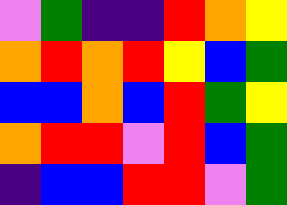[["violet", "green", "indigo", "indigo", "red", "orange", "yellow"], ["orange", "red", "orange", "red", "yellow", "blue", "green"], ["blue", "blue", "orange", "blue", "red", "green", "yellow"], ["orange", "red", "red", "violet", "red", "blue", "green"], ["indigo", "blue", "blue", "red", "red", "violet", "green"]]